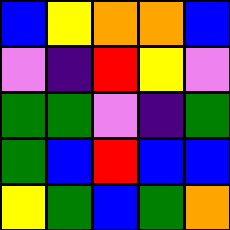[["blue", "yellow", "orange", "orange", "blue"], ["violet", "indigo", "red", "yellow", "violet"], ["green", "green", "violet", "indigo", "green"], ["green", "blue", "red", "blue", "blue"], ["yellow", "green", "blue", "green", "orange"]]